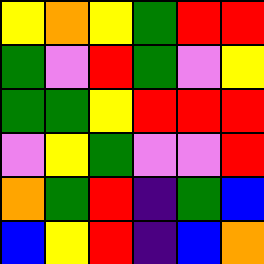[["yellow", "orange", "yellow", "green", "red", "red"], ["green", "violet", "red", "green", "violet", "yellow"], ["green", "green", "yellow", "red", "red", "red"], ["violet", "yellow", "green", "violet", "violet", "red"], ["orange", "green", "red", "indigo", "green", "blue"], ["blue", "yellow", "red", "indigo", "blue", "orange"]]